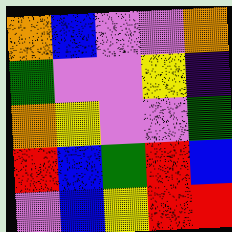[["orange", "blue", "violet", "violet", "orange"], ["green", "violet", "violet", "yellow", "indigo"], ["orange", "yellow", "violet", "violet", "green"], ["red", "blue", "green", "red", "blue"], ["violet", "blue", "yellow", "red", "red"]]